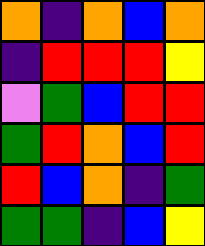[["orange", "indigo", "orange", "blue", "orange"], ["indigo", "red", "red", "red", "yellow"], ["violet", "green", "blue", "red", "red"], ["green", "red", "orange", "blue", "red"], ["red", "blue", "orange", "indigo", "green"], ["green", "green", "indigo", "blue", "yellow"]]